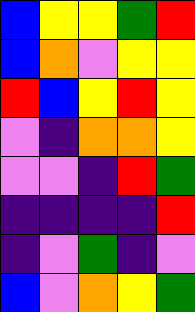[["blue", "yellow", "yellow", "green", "red"], ["blue", "orange", "violet", "yellow", "yellow"], ["red", "blue", "yellow", "red", "yellow"], ["violet", "indigo", "orange", "orange", "yellow"], ["violet", "violet", "indigo", "red", "green"], ["indigo", "indigo", "indigo", "indigo", "red"], ["indigo", "violet", "green", "indigo", "violet"], ["blue", "violet", "orange", "yellow", "green"]]